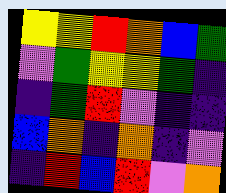[["yellow", "yellow", "red", "orange", "blue", "green"], ["violet", "green", "yellow", "yellow", "green", "indigo"], ["indigo", "green", "red", "violet", "indigo", "indigo"], ["blue", "orange", "indigo", "orange", "indigo", "violet"], ["indigo", "red", "blue", "red", "violet", "orange"]]